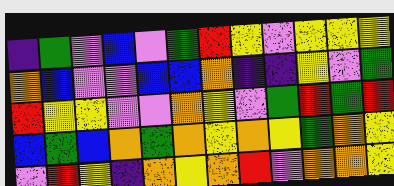[["indigo", "green", "violet", "blue", "violet", "green", "red", "yellow", "violet", "yellow", "yellow", "yellow"], ["orange", "blue", "violet", "violet", "blue", "blue", "orange", "indigo", "indigo", "yellow", "violet", "green"], ["red", "yellow", "yellow", "violet", "violet", "orange", "yellow", "violet", "green", "red", "green", "red"], ["blue", "green", "blue", "orange", "green", "orange", "yellow", "orange", "yellow", "green", "orange", "yellow"], ["violet", "red", "yellow", "indigo", "orange", "yellow", "orange", "red", "violet", "orange", "orange", "yellow"]]